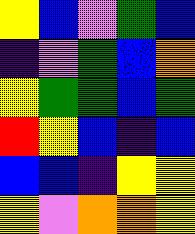[["yellow", "blue", "violet", "green", "blue"], ["indigo", "violet", "green", "blue", "orange"], ["yellow", "green", "green", "blue", "green"], ["red", "yellow", "blue", "indigo", "blue"], ["blue", "blue", "indigo", "yellow", "yellow"], ["yellow", "violet", "orange", "orange", "yellow"]]